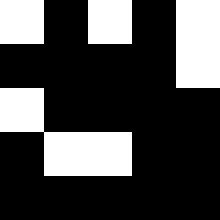[["white", "black", "white", "black", "white"], ["black", "black", "black", "black", "white"], ["white", "black", "black", "black", "black"], ["black", "white", "white", "black", "black"], ["black", "black", "black", "black", "black"]]